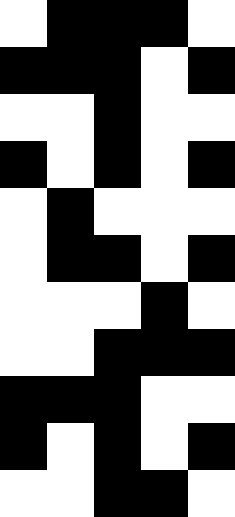[["white", "black", "black", "black", "white"], ["black", "black", "black", "white", "black"], ["white", "white", "black", "white", "white"], ["black", "white", "black", "white", "black"], ["white", "black", "white", "white", "white"], ["white", "black", "black", "white", "black"], ["white", "white", "white", "black", "white"], ["white", "white", "black", "black", "black"], ["black", "black", "black", "white", "white"], ["black", "white", "black", "white", "black"], ["white", "white", "black", "black", "white"]]